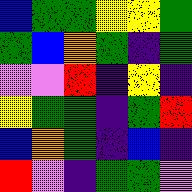[["blue", "green", "green", "yellow", "yellow", "green"], ["green", "blue", "orange", "green", "indigo", "green"], ["violet", "violet", "red", "indigo", "yellow", "indigo"], ["yellow", "green", "green", "indigo", "green", "red"], ["blue", "orange", "green", "indigo", "blue", "indigo"], ["red", "violet", "indigo", "green", "green", "violet"]]